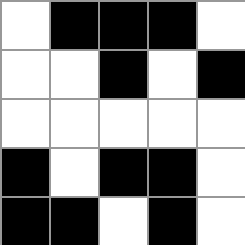[["white", "black", "black", "black", "white"], ["white", "white", "black", "white", "black"], ["white", "white", "white", "white", "white"], ["black", "white", "black", "black", "white"], ["black", "black", "white", "black", "white"]]